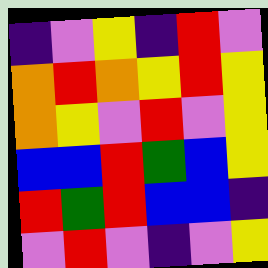[["indigo", "violet", "yellow", "indigo", "red", "violet"], ["orange", "red", "orange", "yellow", "red", "yellow"], ["orange", "yellow", "violet", "red", "violet", "yellow"], ["blue", "blue", "red", "green", "blue", "yellow"], ["red", "green", "red", "blue", "blue", "indigo"], ["violet", "red", "violet", "indigo", "violet", "yellow"]]